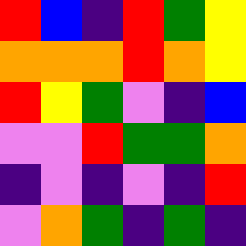[["red", "blue", "indigo", "red", "green", "yellow"], ["orange", "orange", "orange", "red", "orange", "yellow"], ["red", "yellow", "green", "violet", "indigo", "blue"], ["violet", "violet", "red", "green", "green", "orange"], ["indigo", "violet", "indigo", "violet", "indigo", "red"], ["violet", "orange", "green", "indigo", "green", "indigo"]]